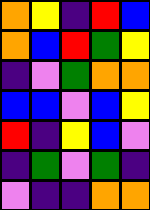[["orange", "yellow", "indigo", "red", "blue"], ["orange", "blue", "red", "green", "yellow"], ["indigo", "violet", "green", "orange", "orange"], ["blue", "blue", "violet", "blue", "yellow"], ["red", "indigo", "yellow", "blue", "violet"], ["indigo", "green", "violet", "green", "indigo"], ["violet", "indigo", "indigo", "orange", "orange"]]